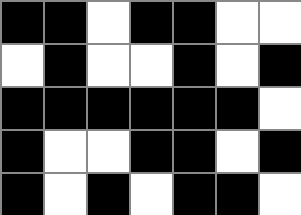[["black", "black", "white", "black", "black", "white", "white"], ["white", "black", "white", "white", "black", "white", "black"], ["black", "black", "black", "black", "black", "black", "white"], ["black", "white", "white", "black", "black", "white", "black"], ["black", "white", "black", "white", "black", "black", "white"]]